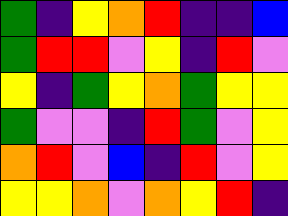[["green", "indigo", "yellow", "orange", "red", "indigo", "indigo", "blue"], ["green", "red", "red", "violet", "yellow", "indigo", "red", "violet"], ["yellow", "indigo", "green", "yellow", "orange", "green", "yellow", "yellow"], ["green", "violet", "violet", "indigo", "red", "green", "violet", "yellow"], ["orange", "red", "violet", "blue", "indigo", "red", "violet", "yellow"], ["yellow", "yellow", "orange", "violet", "orange", "yellow", "red", "indigo"]]